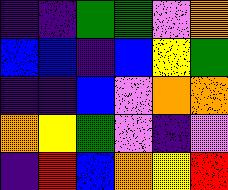[["indigo", "indigo", "green", "green", "violet", "orange"], ["blue", "blue", "indigo", "blue", "yellow", "green"], ["indigo", "indigo", "blue", "violet", "orange", "orange"], ["orange", "yellow", "green", "violet", "indigo", "violet"], ["indigo", "red", "blue", "orange", "yellow", "red"]]